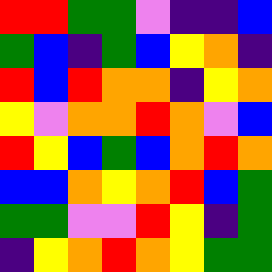[["red", "red", "green", "green", "violet", "indigo", "indigo", "blue"], ["green", "blue", "indigo", "green", "blue", "yellow", "orange", "indigo"], ["red", "blue", "red", "orange", "orange", "indigo", "yellow", "orange"], ["yellow", "violet", "orange", "orange", "red", "orange", "violet", "blue"], ["red", "yellow", "blue", "green", "blue", "orange", "red", "orange"], ["blue", "blue", "orange", "yellow", "orange", "red", "blue", "green"], ["green", "green", "violet", "violet", "red", "yellow", "indigo", "green"], ["indigo", "yellow", "orange", "red", "orange", "yellow", "green", "green"]]